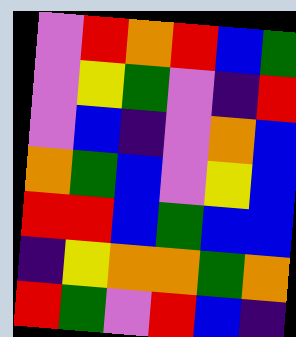[["violet", "red", "orange", "red", "blue", "green"], ["violet", "yellow", "green", "violet", "indigo", "red"], ["violet", "blue", "indigo", "violet", "orange", "blue"], ["orange", "green", "blue", "violet", "yellow", "blue"], ["red", "red", "blue", "green", "blue", "blue"], ["indigo", "yellow", "orange", "orange", "green", "orange"], ["red", "green", "violet", "red", "blue", "indigo"]]